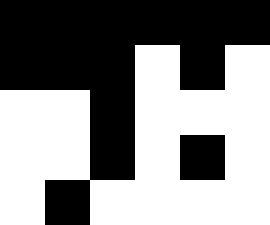[["black", "black", "black", "black", "black", "black"], ["black", "black", "black", "white", "black", "white"], ["white", "white", "black", "white", "white", "white"], ["white", "white", "black", "white", "black", "white"], ["white", "black", "white", "white", "white", "white"]]